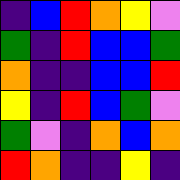[["indigo", "blue", "red", "orange", "yellow", "violet"], ["green", "indigo", "red", "blue", "blue", "green"], ["orange", "indigo", "indigo", "blue", "blue", "red"], ["yellow", "indigo", "red", "blue", "green", "violet"], ["green", "violet", "indigo", "orange", "blue", "orange"], ["red", "orange", "indigo", "indigo", "yellow", "indigo"]]